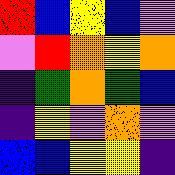[["red", "blue", "yellow", "blue", "violet"], ["violet", "red", "orange", "yellow", "orange"], ["indigo", "green", "orange", "green", "blue"], ["indigo", "yellow", "violet", "orange", "violet"], ["blue", "blue", "yellow", "yellow", "indigo"]]